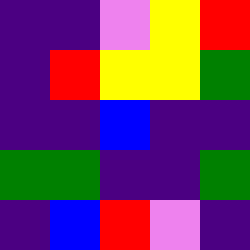[["indigo", "indigo", "violet", "yellow", "red"], ["indigo", "red", "yellow", "yellow", "green"], ["indigo", "indigo", "blue", "indigo", "indigo"], ["green", "green", "indigo", "indigo", "green"], ["indigo", "blue", "red", "violet", "indigo"]]